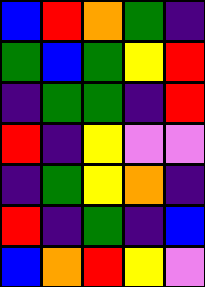[["blue", "red", "orange", "green", "indigo"], ["green", "blue", "green", "yellow", "red"], ["indigo", "green", "green", "indigo", "red"], ["red", "indigo", "yellow", "violet", "violet"], ["indigo", "green", "yellow", "orange", "indigo"], ["red", "indigo", "green", "indigo", "blue"], ["blue", "orange", "red", "yellow", "violet"]]